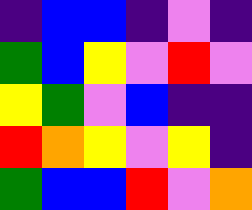[["indigo", "blue", "blue", "indigo", "violet", "indigo"], ["green", "blue", "yellow", "violet", "red", "violet"], ["yellow", "green", "violet", "blue", "indigo", "indigo"], ["red", "orange", "yellow", "violet", "yellow", "indigo"], ["green", "blue", "blue", "red", "violet", "orange"]]